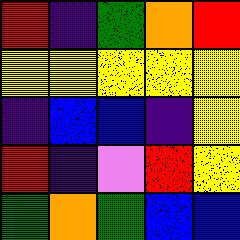[["red", "indigo", "green", "orange", "red"], ["yellow", "yellow", "yellow", "yellow", "yellow"], ["indigo", "blue", "blue", "indigo", "yellow"], ["red", "indigo", "violet", "red", "yellow"], ["green", "orange", "green", "blue", "blue"]]